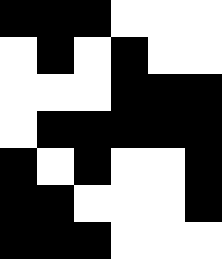[["black", "black", "black", "white", "white", "white"], ["white", "black", "white", "black", "white", "white"], ["white", "white", "white", "black", "black", "black"], ["white", "black", "black", "black", "black", "black"], ["black", "white", "black", "white", "white", "black"], ["black", "black", "white", "white", "white", "black"], ["black", "black", "black", "white", "white", "white"]]